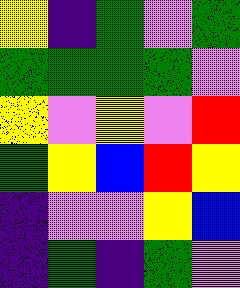[["yellow", "indigo", "green", "violet", "green"], ["green", "green", "green", "green", "violet"], ["yellow", "violet", "yellow", "violet", "red"], ["green", "yellow", "blue", "red", "yellow"], ["indigo", "violet", "violet", "yellow", "blue"], ["indigo", "green", "indigo", "green", "violet"]]